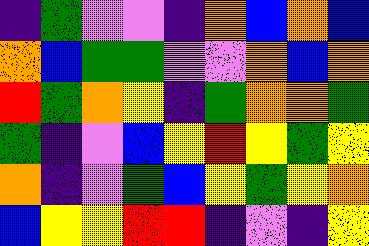[["indigo", "green", "violet", "violet", "indigo", "orange", "blue", "orange", "blue"], ["orange", "blue", "green", "green", "violet", "violet", "orange", "blue", "orange"], ["red", "green", "orange", "yellow", "indigo", "green", "orange", "orange", "green"], ["green", "indigo", "violet", "blue", "yellow", "red", "yellow", "green", "yellow"], ["orange", "indigo", "violet", "green", "blue", "yellow", "green", "yellow", "orange"], ["blue", "yellow", "yellow", "red", "red", "indigo", "violet", "indigo", "yellow"]]